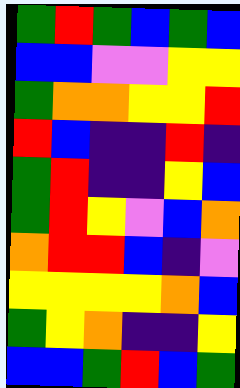[["green", "red", "green", "blue", "green", "blue"], ["blue", "blue", "violet", "violet", "yellow", "yellow"], ["green", "orange", "orange", "yellow", "yellow", "red"], ["red", "blue", "indigo", "indigo", "red", "indigo"], ["green", "red", "indigo", "indigo", "yellow", "blue"], ["green", "red", "yellow", "violet", "blue", "orange"], ["orange", "red", "red", "blue", "indigo", "violet"], ["yellow", "yellow", "yellow", "yellow", "orange", "blue"], ["green", "yellow", "orange", "indigo", "indigo", "yellow"], ["blue", "blue", "green", "red", "blue", "green"]]